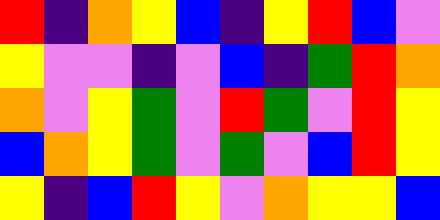[["red", "indigo", "orange", "yellow", "blue", "indigo", "yellow", "red", "blue", "violet"], ["yellow", "violet", "violet", "indigo", "violet", "blue", "indigo", "green", "red", "orange"], ["orange", "violet", "yellow", "green", "violet", "red", "green", "violet", "red", "yellow"], ["blue", "orange", "yellow", "green", "violet", "green", "violet", "blue", "red", "yellow"], ["yellow", "indigo", "blue", "red", "yellow", "violet", "orange", "yellow", "yellow", "blue"]]